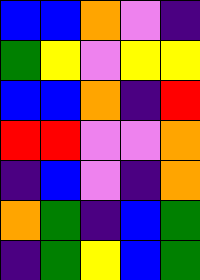[["blue", "blue", "orange", "violet", "indigo"], ["green", "yellow", "violet", "yellow", "yellow"], ["blue", "blue", "orange", "indigo", "red"], ["red", "red", "violet", "violet", "orange"], ["indigo", "blue", "violet", "indigo", "orange"], ["orange", "green", "indigo", "blue", "green"], ["indigo", "green", "yellow", "blue", "green"]]